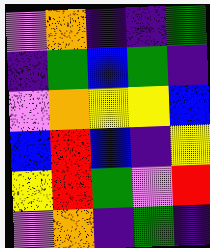[["violet", "orange", "indigo", "indigo", "green"], ["indigo", "green", "blue", "green", "indigo"], ["violet", "orange", "yellow", "yellow", "blue"], ["blue", "red", "blue", "indigo", "yellow"], ["yellow", "red", "green", "violet", "red"], ["violet", "orange", "indigo", "green", "indigo"]]